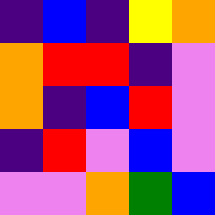[["indigo", "blue", "indigo", "yellow", "orange"], ["orange", "red", "red", "indigo", "violet"], ["orange", "indigo", "blue", "red", "violet"], ["indigo", "red", "violet", "blue", "violet"], ["violet", "violet", "orange", "green", "blue"]]